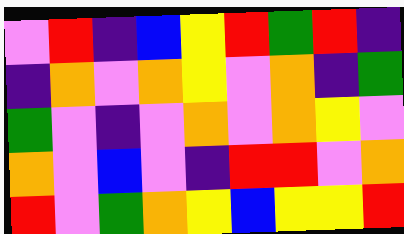[["violet", "red", "indigo", "blue", "yellow", "red", "green", "red", "indigo"], ["indigo", "orange", "violet", "orange", "yellow", "violet", "orange", "indigo", "green"], ["green", "violet", "indigo", "violet", "orange", "violet", "orange", "yellow", "violet"], ["orange", "violet", "blue", "violet", "indigo", "red", "red", "violet", "orange"], ["red", "violet", "green", "orange", "yellow", "blue", "yellow", "yellow", "red"]]